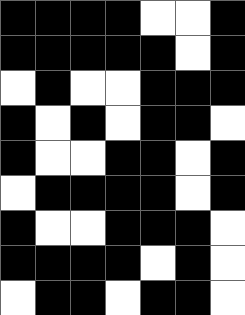[["black", "black", "black", "black", "white", "white", "black"], ["black", "black", "black", "black", "black", "white", "black"], ["white", "black", "white", "white", "black", "black", "black"], ["black", "white", "black", "white", "black", "black", "white"], ["black", "white", "white", "black", "black", "white", "black"], ["white", "black", "black", "black", "black", "white", "black"], ["black", "white", "white", "black", "black", "black", "white"], ["black", "black", "black", "black", "white", "black", "white"], ["white", "black", "black", "white", "black", "black", "white"]]